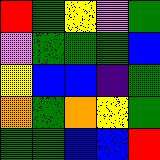[["red", "green", "yellow", "violet", "green"], ["violet", "green", "green", "green", "blue"], ["yellow", "blue", "blue", "indigo", "green"], ["orange", "green", "orange", "yellow", "green"], ["green", "green", "blue", "blue", "red"]]